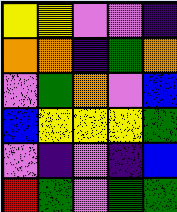[["yellow", "yellow", "violet", "violet", "indigo"], ["orange", "orange", "indigo", "green", "orange"], ["violet", "green", "orange", "violet", "blue"], ["blue", "yellow", "yellow", "yellow", "green"], ["violet", "indigo", "violet", "indigo", "blue"], ["red", "green", "violet", "green", "green"]]